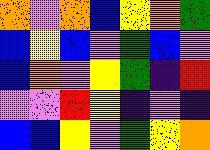[["orange", "violet", "orange", "blue", "yellow", "orange", "green"], ["blue", "yellow", "blue", "violet", "green", "blue", "violet"], ["blue", "orange", "violet", "yellow", "green", "indigo", "red"], ["violet", "violet", "red", "yellow", "indigo", "violet", "indigo"], ["blue", "blue", "yellow", "violet", "green", "yellow", "orange"]]